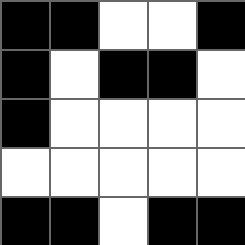[["black", "black", "white", "white", "black"], ["black", "white", "black", "black", "white"], ["black", "white", "white", "white", "white"], ["white", "white", "white", "white", "white"], ["black", "black", "white", "black", "black"]]